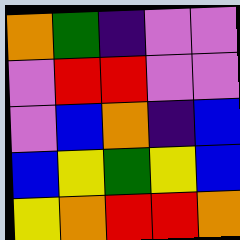[["orange", "green", "indigo", "violet", "violet"], ["violet", "red", "red", "violet", "violet"], ["violet", "blue", "orange", "indigo", "blue"], ["blue", "yellow", "green", "yellow", "blue"], ["yellow", "orange", "red", "red", "orange"]]